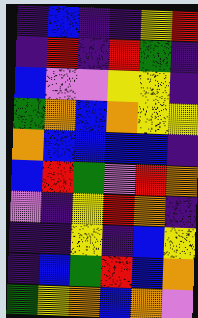[["indigo", "blue", "indigo", "indigo", "yellow", "red"], ["indigo", "red", "indigo", "red", "green", "indigo"], ["blue", "violet", "violet", "yellow", "yellow", "indigo"], ["green", "orange", "blue", "orange", "yellow", "yellow"], ["orange", "blue", "blue", "blue", "blue", "indigo"], ["blue", "red", "green", "violet", "red", "orange"], ["violet", "indigo", "yellow", "red", "orange", "indigo"], ["indigo", "indigo", "yellow", "indigo", "blue", "yellow"], ["indigo", "blue", "green", "red", "blue", "orange"], ["green", "yellow", "orange", "blue", "orange", "violet"]]